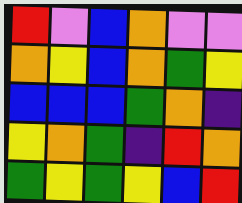[["red", "violet", "blue", "orange", "violet", "violet"], ["orange", "yellow", "blue", "orange", "green", "yellow"], ["blue", "blue", "blue", "green", "orange", "indigo"], ["yellow", "orange", "green", "indigo", "red", "orange"], ["green", "yellow", "green", "yellow", "blue", "red"]]